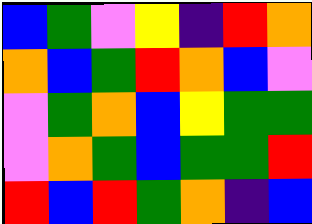[["blue", "green", "violet", "yellow", "indigo", "red", "orange"], ["orange", "blue", "green", "red", "orange", "blue", "violet"], ["violet", "green", "orange", "blue", "yellow", "green", "green"], ["violet", "orange", "green", "blue", "green", "green", "red"], ["red", "blue", "red", "green", "orange", "indigo", "blue"]]